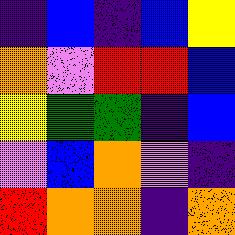[["indigo", "blue", "indigo", "blue", "yellow"], ["orange", "violet", "red", "red", "blue"], ["yellow", "green", "green", "indigo", "blue"], ["violet", "blue", "orange", "violet", "indigo"], ["red", "orange", "orange", "indigo", "orange"]]